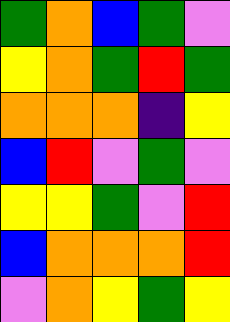[["green", "orange", "blue", "green", "violet"], ["yellow", "orange", "green", "red", "green"], ["orange", "orange", "orange", "indigo", "yellow"], ["blue", "red", "violet", "green", "violet"], ["yellow", "yellow", "green", "violet", "red"], ["blue", "orange", "orange", "orange", "red"], ["violet", "orange", "yellow", "green", "yellow"]]